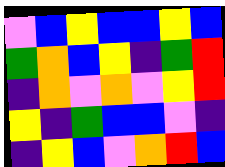[["violet", "blue", "yellow", "blue", "blue", "yellow", "blue"], ["green", "orange", "blue", "yellow", "indigo", "green", "red"], ["indigo", "orange", "violet", "orange", "violet", "yellow", "red"], ["yellow", "indigo", "green", "blue", "blue", "violet", "indigo"], ["indigo", "yellow", "blue", "violet", "orange", "red", "blue"]]